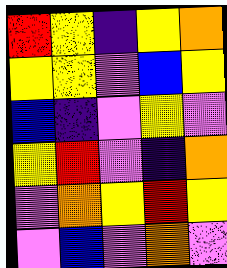[["red", "yellow", "indigo", "yellow", "orange"], ["yellow", "yellow", "violet", "blue", "yellow"], ["blue", "indigo", "violet", "yellow", "violet"], ["yellow", "red", "violet", "indigo", "orange"], ["violet", "orange", "yellow", "red", "yellow"], ["violet", "blue", "violet", "orange", "violet"]]